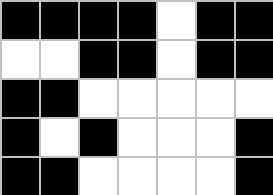[["black", "black", "black", "black", "white", "black", "black"], ["white", "white", "black", "black", "white", "black", "black"], ["black", "black", "white", "white", "white", "white", "white"], ["black", "white", "black", "white", "white", "white", "black"], ["black", "black", "white", "white", "white", "white", "black"]]